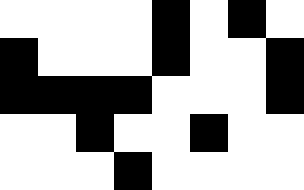[["white", "white", "white", "white", "black", "white", "black", "white"], ["black", "white", "white", "white", "black", "white", "white", "black"], ["black", "black", "black", "black", "white", "white", "white", "black"], ["white", "white", "black", "white", "white", "black", "white", "white"], ["white", "white", "white", "black", "white", "white", "white", "white"]]